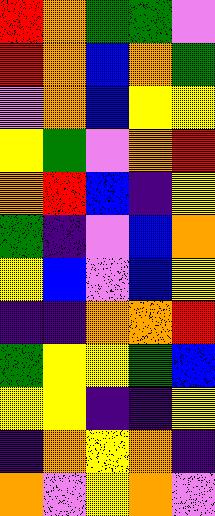[["red", "orange", "green", "green", "violet"], ["red", "orange", "blue", "orange", "green"], ["violet", "orange", "blue", "yellow", "yellow"], ["yellow", "green", "violet", "orange", "red"], ["orange", "red", "blue", "indigo", "yellow"], ["green", "indigo", "violet", "blue", "orange"], ["yellow", "blue", "violet", "blue", "yellow"], ["indigo", "indigo", "orange", "orange", "red"], ["green", "yellow", "yellow", "green", "blue"], ["yellow", "yellow", "indigo", "indigo", "yellow"], ["indigo", "orange", "yellow", "orange", "indigo"], ["orange", "violet", "yellow", "orange", "violet"]]